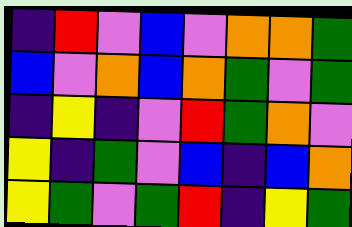[["indigo", "red", "violet", "blue", "violet", "orange", "orange", "green"], ["blue", "violet", "orange", "blue", "orange", "green", "violet", "green"], ["indigo", "yellow", "indigo", "violet", "red", "green", "orange", "violet"], ["yellow", "indigo", "green", "violet", "blue", "indigo", "blue", "orange"], ["yellow", "green", "violet", "green", "red", "indigo", "yellow", "green"]]